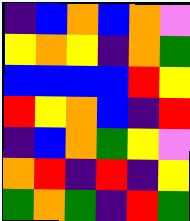[["indigo", "blue", "orange", "blue", "orange", "violet"], ["yellow", "orange", "yellow", "indigo", "orange", "green"], ["blue", "blue", "blue", "blue", "red", "yellow"], ["red", "yellow", "orange", "blue", "indigo", "red"], ["indigo", "blue", "orange", "green", "yellow", "violet"], ["orange", "red", "indigo", "red", "indigo", "yellow"], ["green", "orange", "green", "indigo", "red", "green"]]